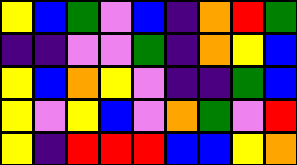[["yellow", "blue", "green", "violet", "blue", "indigo", "orange", "red", "green"], ["indigo", "indigo", "violet", "violet", "green", "indigo", "orange", "yellow", "blue"], ["yellow", "blue", "orange", "yellow", "violet", "indigo", "indigo", "green", "blue"], ["yellow", "violet", "yellow", "blue", "violet", "orange", "green", "violet", "red"], ["yellow", "indigo", "red", "red", "red", "blue", "blue", "yellow", "orange"]]